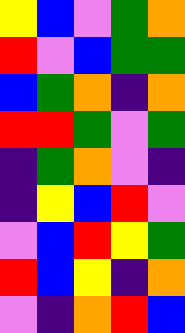[["yellow", "blue", "violet", "green", "orange"], ["red", "violet", "blue", "green", "green"], ["blue", "green", "orange", "indigo", "orange"], ["red", "red", "green", "violet", "green"], ["indigo", "green", "orange", "violet", "indigo"], ["indigo", "yellow", "blue", "red", "violet"], ["violet", "blue", "red", "yellow", "green"], ["red", "blue", "yellow", "indigo", "orange"], ["violet", "indigo", "orange", "red", "blue"]]